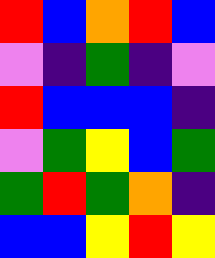[["red", "blue", "orange", "red", "blue"], ["violet", "indigo", "green", "indigo", "violet"], ["red", "blue", "blue", "blue", "indigo"], ["violet", "green", "yellow", "blue", "green"], ["green", "red", "green", "orange", "indigo"], ["blue", "blue", "yellow", "red", "yellow"]]